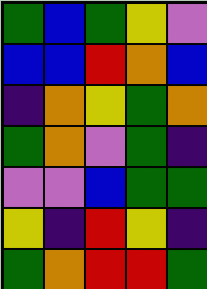[["green", "blue", "green", "yellow", "violet"], ["blue", "blue", "red", "orange", "blue"], ["indigo", "orange", "yellow", "green", "orange"], ["green", "orange", "violet", "green", "indigo"], ["violet", "violet", "blue", "green", "green"], ["yellow", "indigo", "red", "yellow", "indigo"], ["green", "orange", "red", "red", "green"]]